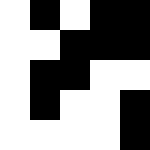[["white", "black", "white", "black", "black"], ["white", "white", "black", "black", "black"], ["white", "black", "black", "white", "white"], ["white", "black", "white", "white", "black"], ["white", "white", "white", "white", "black"]]